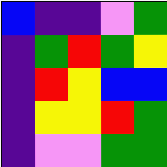[["blue", "indigo", "indigo", "violet", "green"], ["indigo", "green", "red", "green", "yellow"], ["indigo", "red", "yellow", "blue", "blue"], ["indigo", "yellow", "yellow", "red", "green"], ["indigo", "violet", "violet", "green", "green"]]